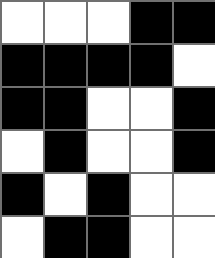[["white", "white", "white", "black", "black"], ["black", "black", "black", "black", "white"], ["black", "black", "white", "white", "black"], ["white", "black", "white", "white", "black"], ["black", "white", "black", "white", "white"], ["white", "black", "black", "white", "white"]]